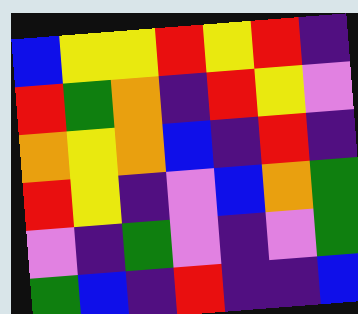[["blue", "yellow", "yellow", "red", "yellow", "red", "indigo"], ["red", "green", "orange", "indigo", "red", "yellow", "violet"], ["orange", "yellow", "orange", "blue", "indigo", "red", "indigo"], ["red", "yellow", "indigo", "violet", "blue", "orange", "green"], ["violet", "indigo", "green", "violet", "indigo", "violet", "green"], ["green", "blue", "indigo", "red", "indigo", "indigo", "blue"]]